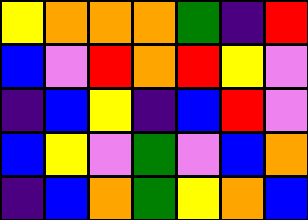[["yellow", "orange", "orange", "orange", "green", "indigo", "red"], ["blue", "violet", "red", "orange", "red", "yellow", "violet"], ["indigo", "blue", "yellow", "indigo", "blue", "red", "violet"], ["blue", "yellow", "violet", "green", "violet", "blue", "orange"], ["indigo", "blue", "orange", "green", "yellow", "orange", "blue"]]